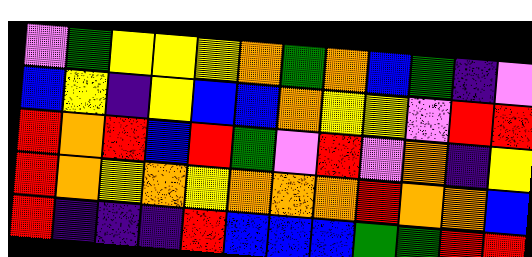[["violet", "green", "yellow", "yellow", "yellow", "orange", "green", "orange", "blue", "green", "indigo", "violet"], ["blue", "yellow", "indigo", "yellow", "blue", "blue", "orange", "yellow", "yellow", "violet", "red", "red"], ["red", "orange", "red", "blue", "red", "green", "violet", "red", "violet", "orange", "indigo", "yellow"], ["red", "orange", "yellow", "orange", "yellow", "orange", "orange", "orange", "red", "orange", "orange", "blue"], ["red", "indigo", "indigo", "indigo", "red", "blue", "blue", "blue", "green", "green", "red", "red"]]